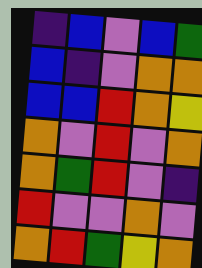[["indigo", "blue", "violet", "blue", "green"], ["blue", "indigo", "violet", "orange", "orange"], ["blue", "blue", "red", "orange", "yellow"], ["orange", "violet", "red", "violet", "orange"], ["orange", "green", "red", "violet", "indigo"], ["red", "violet", "violet", "orange", "violet"], ["orange", "red", "green", "yellow", "orange"]]